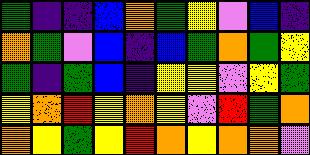[["green", "indigo", "indigo", "blue", "orange", "green", "yellow", "violet", "blue", "indigo"], ["orange", "green", "violet", "blue", "indigo", "blue", "green", "orange", "green", "yellow"], ["green", "indigo", "green", "blue", "indigo", "yellow", "yellow", "violet", "yellow", "green"], ["yellow", "orange", "red", "yellow", "orange", "yellow", "violet", "red", "green", "orange"], ["orange", "yellow", "green", "yellow", "red", "orange", "yellow", "orange", "orange", "violet"]]